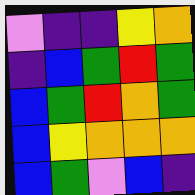[["violet", "indigo", "indigo", "yellow", "orange"], ["indigo", "blue", "green", "red", "green"], ["blue", "green", "red", "orange", "green"], ["blue", "yellow", "orange", "orange", "orange"], ["blue", "green", "violet", "blue", "indigo"]]